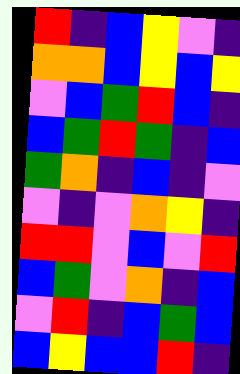[["red", "indigo", "blue", "yellow", "violet", "indigo"], ["orange", "orange", "blue", "yellow", "blue", "yellow"], ["violet", "blue", "green", "red", "blue", "indigo"], ["blue", "green", "red", "green", "indigo", "blue"], ["green", "orange", "indigo", "blue", "indigo", "violet"], ["violet", "indigo", "violet", "orange", "yellow", "indigo"], ["red", "red", "violet", "blue", "violet", "red"], ["blue", "green", "violet", "orange", "indigo", "blue"], ["violet", "red", "indigo", "blue", "green", "blue"], ["blue", "yellow", "blue", "blue", "red", "indigo"]]